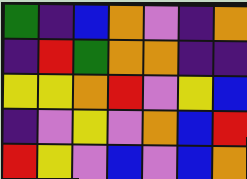[["green", "indigo", "blue", "orange", "violet", "indigo", "orange"], ["indigo", "red", "green", "orange", "orange", "indigo", "indigo"], ["yellow", "yellow", "orange", "red", "violet", "yellow", "blue"], ["indigo", "violet", "yellow", "violet", "orange", "blue", "red"], ["red", "yellow", "violet", "blue", "violet", "blue", "orange"]]